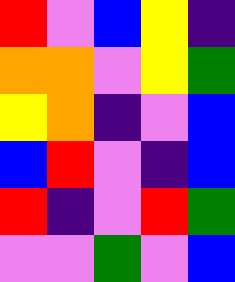[["red", "violet", "blue", "yellow", "indigo"], ["orange", "orange", "violet", "yellow", "green"], ["yellow", "orange", "indigo", "violet", "blue"], ["blue", "red", "violet", "indigo", "blue"], ["red", "indigo", "violet", "red", "green"], ["violet", "violet", "green", "violet", "blue"]]